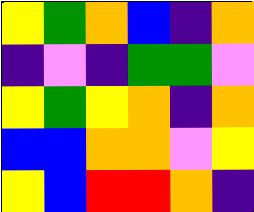[["yellow", "green", "orange", "blue", "indigo", "orange"], ["indigo", "violet", "indigo", "green", "green", "violet"], ["yellow", "green", "yellow", "orange", "indigo", "orange"], ["blue", "blue", "orange", "orange", "violet", "yellow"], ["yellow", "blue", "red", "red", "orange", "indigo"]]